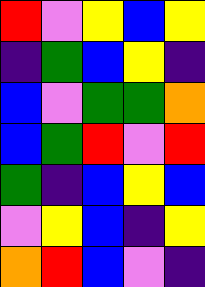[["red", "violet", "yellow", "blue", "yellow"], ["indigo", "green", "blue", "yellow", "indigo"], ["blue", "violet", "green", "green", "orange"], ["blue", "green", "red", "violet", "red"], ["green", "indigo", "blue", "yellow", "blue"], ["violet", "yellow", "blue", "indigo", "yellow"], ["orange", "red", "blue", "violet", "indigo"]]